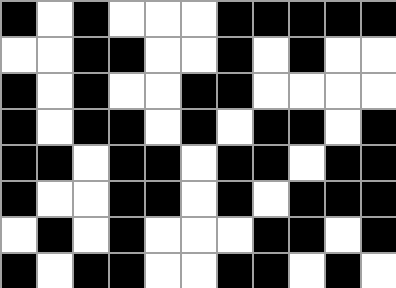[["black", "white", "black", "white", "white", "white", "black", "black", "black", "black", "black"], ["white", "white", "black", "black", "white", "white", "black", "white", "black", "white", "white"], ["black", "white", "black", "white", "white", "black", "black", "white", "white", "white", "white"], ["black", "white", "black", "black", "white", "black", "white", "black", "black", "white", "black"], ["black", "black", "white", "black", "black", "white", "black", "black", "white", "black", "black"], ["black", "white", "white", "black", "black", "white", "black", "white", "black", "black", "black"], ["white", "black", "white", "black", "white", "white", "white", "black", "black", "white", "black"], ["black", "white", "black", "black", "white", "white", "black", "black", "white", "black", "white"]]